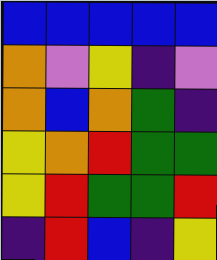[["blue", "blue", "blue", "blue", "blue"], ["orange", "violet", "yellow", "indigo", "violet"], ["orange", "blue", "orange", "green", "indigo"], ["yellow", "orange", "red", "green", "green"], ["yellow", "red", "green", "green", "red"], ["indigo", "red", "blue", "indigo", "yellow"]]